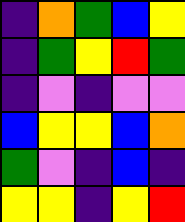[["indigo", "orange", "green", "blue", "yellow"], ["indigo", "green", "yellow", "red", "green"], ["indigo", "violet", "indigo", "violet", "violet"], ["blue", "yellow", "yellow", "blue", "orange"], ["green", "violet", "indigo", "blue", "indigo"], ["yellow", "yellow", "indigo", "yellow", "red"]]